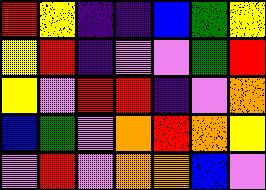[["red", "yellow", "indigo", "indigo", "blue", "green", "yellow"], ["yellow", "red", "indigo", "violet", "violet", "green", "red"], ["yellow", "violet", "red", "red", "indigo", "violet", "orange"], ["blue", "green", "violet", "orange", "red", "orange", "yellow"], ["violet", "red", "violet", "orange", "orange", "blue", "violet"]]